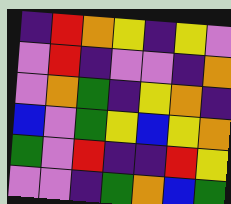[["indigo", "red", "orange", "yellow", "indigo", "yellow", "violet"], ["violet", "red", "indigo", "violet", "violet", "indigo", "orange"], ["violet", "orange", "green", "indigo", "yellow", "orange", "indigo"], ["blue", "violet", "green", "yellow", "blue", "yellow", "orange"], ["green", "violet", "red", "indigo", "indigo", "red", "yellow"], ["violet", "violet", "indigo", "green", "orange", "blue", "green"]]